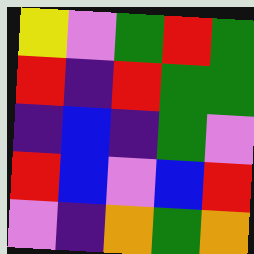[["yellow", "violet", "green", "red", "green"], ["red", "indigo", "red", "green", "green"], ["indigo", "blue", "indigo", "green", "violet"], ["red", "blue", "violet", "blue", "red"], ["violet", "indigo", "orange", "green", "orange"]]